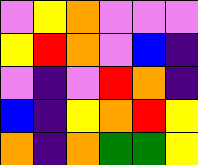[["violet", "yellow", "orange", "violet", "violet", "violet"], ["yellow", "red", "orange", "violet", "blue", "indigo"], ["violet", "indigo", "violet", "red", "orange", "indigo"], ["blue", "indigo", "yellow", "orange", "red", "yellow"], ["orange", "indigo", "orange", "green", "green", "yellow"]]